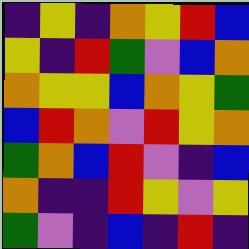[["indigo", "yellow", "indigo", "orange", "yellow", "red", "blue"], ["yellow", "indigo", "red", "green", "violet", "blue", "orange"], ["orange", "yellow", "yellow", "blue", "orange", "yellow", "green"], ["blue", "red", "orange", "violet", "red", "yellow", "orange"], ["green", "orange", "blue", "red", "violet", "indigo", "blue"], ["orange", "indigo", "indigo", "red", "yellow", "violet", "yellow"], ["green", "violet", "indigo", "blue", "indigo", "red", "indigo"]]